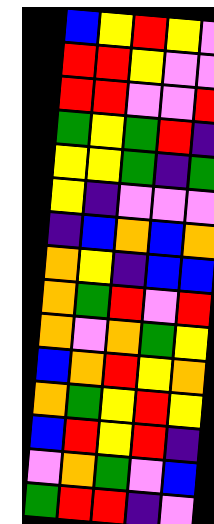[["blue", "yellow", "red", "yellow", "violet"], ["red", "red", "yellow", "violet", "violet"], ["red", "red", "violet", "violet", "red"], ["green", "yellow", "green", "red", "indigo"], ["yellow", "yellow", "green", "indigo", "green"], ["yellow", "indigo", "violet", "violet", "violet"], ["indigo", "blue", "orange", "blue", "orange"], ["orange", "yellow", "indigo", "blue", "blue"], ["orange", "green", "red", "violet", "red"], ["orange", "violet", "orange", "green", "yellow"], ["blue", "orange", "red", "yellow", "orange"], ["orange", "green", "yellow", "red", "yellow"], ["blue", "red", "yellow", "red", "indigo"], ["violet", "orange", "green", "violet", "blue"], ["green", "red", "red", "indigo", "violet"]]